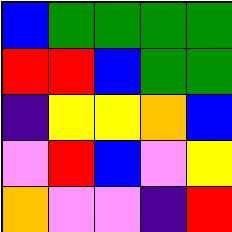[["blue", "green", "green", "green", "green"], ["red", "red", "blue", "green", "green"], ["indigo", "yellow", "yellow", "orange", "blue"], ["violet", "red", "blue", "violet", "yellow"], ["orange", "violet", "violet", "indigo", "red"]]